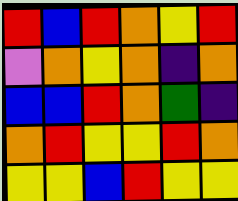[["red", "blue", "red", "orange", "yellow", "red"], ["violet", "orange", "yellow", "orange", "indigo", "orange"], ["blue", "blue", "red", "orange", "green", "indigo"], ["orange", "red", "yellow", "yellow", "red", "orange"], ["yellow", "yellow", "blue", "red", "yellow", "yellow"]]